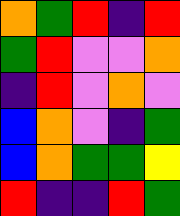[["orange", "green", "red", "indigo", "red"], ["green", "red", "violet", "violet", "orange"], ["indigo", "red", "violet", "orange", "violet"], ["blue", "orange", "violet", "indigo", "green"], ["blue", "orange", "green", "green", "yellow"], ["red", "indigo", "indigo", "red", "green"]]